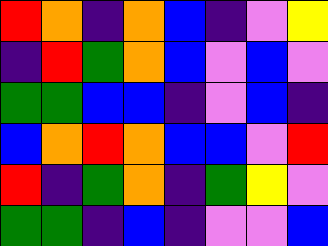[["red", "orange", "indigo", "orange", "blue", "indigo", "violet", "yellow"], ["indigo", "red", "green", "orange", "blue", "violet", "blue", "violet"], ["green", "green", "blue", "blue", "indigo", "violet", "blue", "indigo"], ["blue", "orange", "red", "orange", "blue", "blue", "violet", "red"], ["red", "indigo", "green", "orange", "indigo", "green", "yellow", "violet"], ["green", "green", "indigo", "blue", "indigo", "violet", "violet", "blue"]]